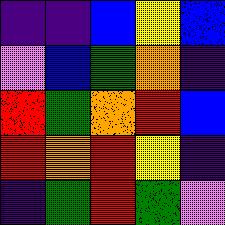[["indigo", "indigo", "blue", "yellow", "blue"], ["violet", "blue", "green", "orange", "indigo"], ["red", "green", "orange", "red", "blue"], ["red", "orange", "red", "yellow", "indigo"], ["indigo", "green", "red", "green", "violet"]]